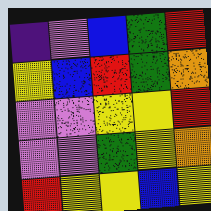[["indigo", "violet", "blue", "green", "red"], ["yellow", "blue", "red", "green", "orange"], ["violet", "violet", "yellow", "yellow", "red"], ["violet", "violet", "green", "yellow", "orange"], ["red", "yellow", "yellow", "blue", "yellow"]]